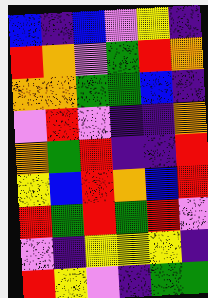[["blue", "indigo", "blue", "violet", "yellow", "indigo"], ["red", "orange", "violet", "green", "red", "orange"], ["orange", "orange", "green", "green", "blue", "indigo"], ["violet", "red", "violet", "indigo", "indigo", "orange"], ["orange", "green", "red", "indigo", "indigo", "red"], ["yellow", "blue", "red", "orange", "blue", "red"], ["red", "green", "red", "green", "red", "violet"], ["violet", "indigo", "yellow", "yellow", "yellow", "indigo"], ["red", "yellow", "violet", "indigo", "green", "green"]]